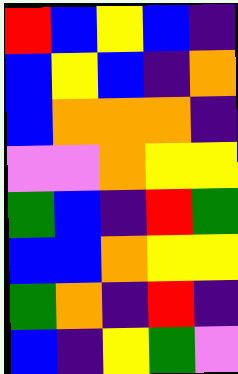[["red", "blue", "yellow", "blue", "indigo"], ["blue", "yellow", "blue", "indigo", "orange"], ["blue", "orange", "orange", "orange", "indigo"], ["violet", "violet", "orange", "yellow", "yellow"], ["green", "blue", "indigo", "red", "green"], ["blue", "blue", "orange", "yellow", "yellow"], ["green", "orange", "indigo", "red", "indigo"], ["blue", "indigo", "yellow", "green", "violet"]]